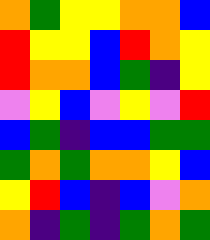[["orange", "green", "yellow", "yellow", "orange", "orange", "blue"], ["red", "yellow", "yellow", "blue", "red", "orange", "yellow"], ["red", "orange", "orange", "blue", "green", "indigo", "yellow"], ["violet", "yellow", "blue", "violet", "yellow", "violet", "red"], ["blue", "green", "indigo", "blue", "blue", "green", "green"], ["green", "orange", "green", "orange", "orange", "yellow", "blue"], ["yellow", "red", "blue", "indigo", "blue", "violet", "orange"], ["orange", "indigo", "green", "indigo", "green", "orange", "green"]]